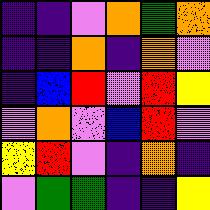[["indigo", "indigo", "violet", "orange", "green", "orange"], ["indigo", "indigo", "orange", "indigo", "orange", "violet"], ["indigo", "blue", "red", "violet", "red", "yellow"], ["violet", "orange", "violet", "blue", "red", "violet"], ["yellow", "red", "violet", "indigo", "orange", "indigo"], ["violet", "green", "green", "indigo", "indigo", "yellow"]]